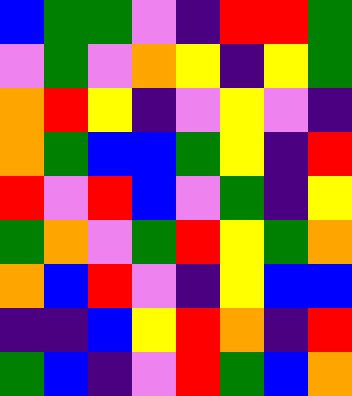[["blue", "green", "green", "violet", "indigo", "red", "red", "green"], ["violet", "green", "violet", "orange", "yellow", "indigo", "yellow", "green"], ["orange", "red", "yellow", "indigo", "violet", "yellow", "violet", "indigo"], ["orange", "green", "blue", "blue", "green", "yellow", "indigo", "red"], ["red", "violet", "red", "blue", "violet", "green", "indigo", "yellow"], ["green", "orange", "violet", "green", "red", "yellow", "green", "orange"], ["orange", "blue", "red", "violet", "indigo", "yellow", "blue", "blue"], ["indigo", "indigo", "blue", "yellow", "red", "orange", "indigo", "red"], ["green", "blue", "indigo", "violet", "red", "green", "blue", "orange"]]